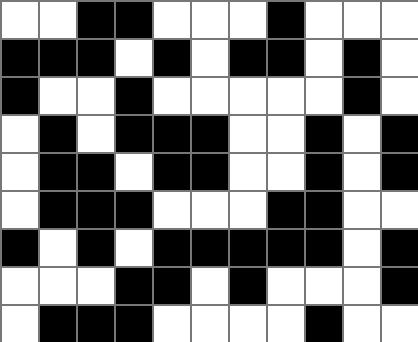[["white", "white", "black", "black", "white", "white", "white", "black", "white", "white", "white"], ["black", "black", "black", "white", "black", "white", "black", "black", "white", "black", "white"], ["black", "white", "white", "black", "white", "white", "white", "white", "white", "black", "white"], ["white", "black", "white", "black", "black", "black", "white", "white", "black", "white", "black"], ["white", "black", "black", "white", "black", "black", "white", "white", "black", "white", "black"], ["white", "black", "black", "black", "white", "white", "white", "black", "black", "white", "white"], ["black", "white", "black", "white", "black", "black", "black", "black", "black", "white", "black"], ["white", "white", "white", "black", "black", "white", "black", "white", "white", "white", "black"], ["white", "black", "black", "black", "white", "white", "white", "white", "black", "white", "white"]]